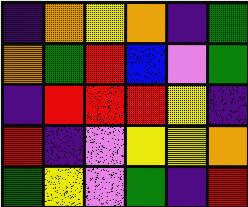[["indigo", "orange", "yellow", "orange", "indigo", "green"], ["orange", "green", "red", "blue", "violet", "green"], ["indigo", "red", "red", "red", "yellow", "indigo"], ["red", "indigo", "violet", "yellow", "yellow", "orange"], ["green", "yellow", "violet", "green", "indigo", "red"]]